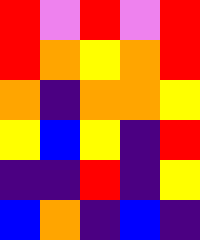[["red", "violet", "red", "violet", "red"], ["red", "orange", "yellow", "orange", "red"], ["orange", "indigo", "orange", "orange", "yellow"], ["yellow", "blue", "yellow", "indigo", "red"], ["indigo", "indigo", "red", "indigo", "yellow"], ["blue", "orange", "indigo", "blue", "indigo"]]